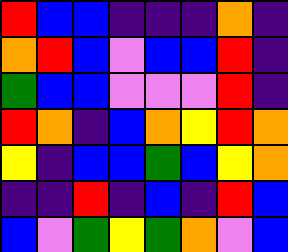[["red", "blue", "blue", "indigo", "indigo", "indigo", "orange", "indigo"], ["orange", "red", "blue", "violet", "blue", "blue", "red", "indigo"], ["green", "blue", "blue", "violet", "violet", "violet", "red", "indigo"], ["red", "orange", "indigo", "blue", "orange", "yellow", "red", "orange"], ["yellow", "indigo", "blue", "blue", "green", "blue", "yellow", "orange"], ["indigo", "indigo", "red", "indigo", "blue", "indigo", "red", "blue"], ["blue", "violet", "green", "yellow", "green", "orange", "violet", "blue"]]